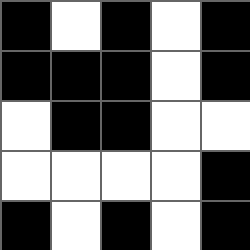[["black", "white", "black", "white", "black"], ["black", "black", "black", "white", "black"], ["white", "black", "black", "white", "white"], ["white", "white", "white", "white", "black"], ["black", "white", "black", "white", "black"]]